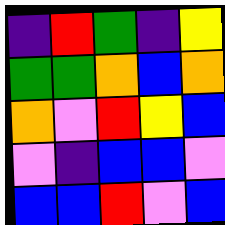[["indigo", "red", "green", "indigo", "yellow"], ["green", "green", "orange", "blue", "orange"], ["orange", "violet", "red", "yellow", "blue"], ["violet", "indigo", "blue", "blue", "violet"], ["blue", "blue", "red", "violet", "blue"]]